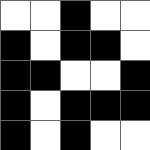[["white", "white", "black", "white", "white"], ["black", "white", "black", "black", "white"], ["black", "black", "white", "white", "black"], ["black", "white", "black", "black", "black"], ["black", "white", "black", "white", "white"]]